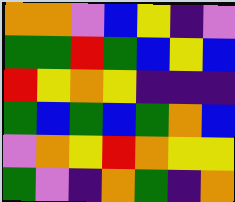[["orange", "orange", "violet", "blue", "yellow", "indigo", "violet"], ["green", "green", "red", "green", "blue", "yellow", "blue"], ["red", "yellow", "orange", "yellow", "indigo", "indigo", "indigo"], ["green", "blue", "green", "blue", "green", "orange", "blue"], ["violet", "orange", "yellow", "red", "orange", "yellow", "yellow"], ["green", "violet", "indigo", "orange", "green", "indigo", "orange"]]